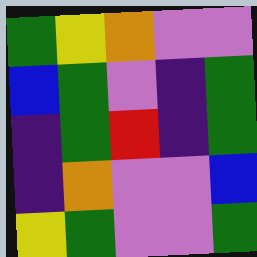[["green", "yellow", "orange", "violet", "violet"], ["blue", "green", "violet", "indigo", "green"], ["indigo", "green", "red", "indigo", "green"], ["indigo", "orange", "violet", "violet", "blue"], ["yellow", "green", "violet", "violet", "green"]]